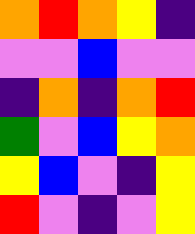[["orange", "red", "orange", "yellow", "indigo"], ["violet", "violet", "blue", "violet", "violet"], ["indigo", "orange", "indigo", "orange", "red"], ["green", "violet", "blue", "yellow", "orange"], ["yellow", "blue", "violet", "indigo", "yellow"], ["red", "violet", "indigo", "violet", "yellow"]]